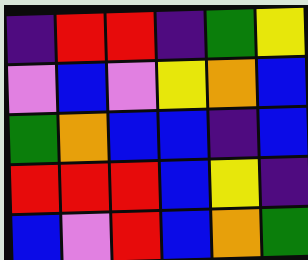[["indigo", "red", "red", "indigo", "green", "yellow"], ["violet", "blue", "violet", "yellow", "orange", "blue"], ["green", "orange", "blue", "blue", "indigo", "blue"], ["red", "red", "red", "blue", "yellow", "indigo"], ["blue", "violet", "red", "blue", "orange", "green"]]